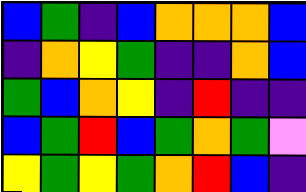[["blue", "green", "indigo", "blue", "orange", "orange", "orange", "blue"], ["indigo", "orange", "yellow", "green", "indigo", "indigo", "orange", "blue"], ["green", "blue", "orange", "yellow", "indigo", "red", "indigo", "indigo"], ["blue", "green", "red", "blue", "green", "orange", "green", "violet"], ["yellow", "green", "yellow", "green", "orange", "red", "blue", "indigo"]]